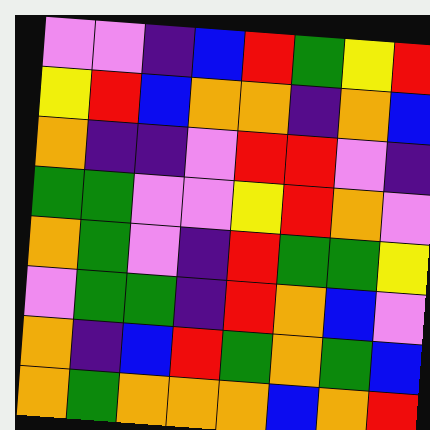[["violet", "violet", "indigo", "blue", "red", "green", "yellow", "red"], ["yellow", "red", "blue", "orange", "orange", "indigo", "orange", "blue"], ["orange", "indigo", "indigo", "violet", "red", "red", "violet", "indigo"], ["green", "green", "violet", "violet", "yellow", "red", "orange", "violet"], ["orange", "green", "violet", "indigo", "red", "green", "green", "yellow"], ["violet", "green", "green", "indigo", "red", "orange", "blue", "violet"], ["orange", "indigo", "blue", "red", "green", "orange", "green", "blue"], ["orange", "green", "orange", "orange", "orange", "blue", "orange", "red"]]